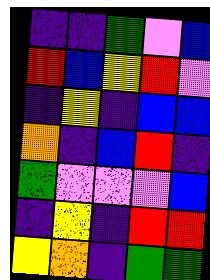[["indigo", "indigo", "green", "violet", "blue"], ["red", "blue", "yellow", "red", "violet"], ["indigo", "yellow", "indigo", "blue", "blue"], ["orange", "indigo", "blue", "red", "indigo"], ["green", "violet", "violet", "violet", "blue"], ["indigo", "yellow", "indigo", "red", "red"], ["yellow", "orange", "indigo", "green", "green"]]